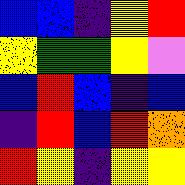[["blue", "blue", "indigo", "yellow", "red"], ["yellow", "green", "green", "yellow", "violet"], ["blue", "red", "blue", "indigo", "blue"], ["indigo", "red", "blue", "red", "orange"], ["red", "yellow", "indigo", "yellow", "yellow"]]